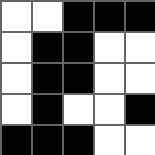[["white", "white", "black", "black", "black"], ["white", "black", "black", "white", "white"], ["white", "black", "black", "white", "white"], ["white", "black", "white", "white", "black"], ["black", "black", "black", "white", "white"]]